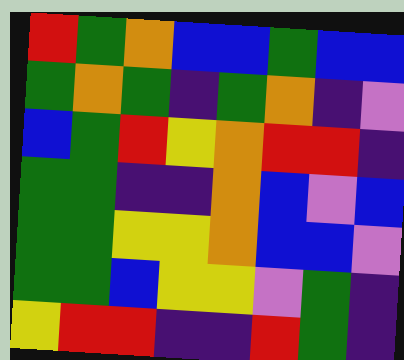[["red", "green", "orange", "blue", "blue", "green", "blue", "blue"], ["green", "orange", "green", "indigo", "green", "orange", "indigo", "violet"], ["blue", "green", "red", "yellow", "orange", "red", "red", "indigo"], ["green", "green", "indigo", "indigo", "orange", "blue", "violet", "blue"], ["green", "green", "yellow", "yellow", "orange", "blue", "blue", "violet"], ["green", "green", "blue", "yellow", "yellow", "violet", "green", "indigo"], ["yellow", "red", "red", "indigo", "indigo", "red", "green", "indigo"]]